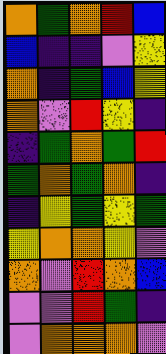[["orange", "green", "orange", "red", "blue"], ["blue", "indigo", "indigo", "violet", "yellow"], ["orange", "indigo", "green", "blue", "yellow"], ["orange", "violet", "red", "yellow", "indigo"], ["indigo", "green", "orange", "green", "red"], ["green", "orange", "green", "orange", "indigo"], ["indigo", "yellow", "green", "yellow", "green"], ["yellow", "orange", "orange", "yellow", "violet"], ["orange", "violet", "red", "orange", "blue"], ["violet", "violet", "red", "green", "indigo"], ["violet", "orange", "orange", "orange", "violet"]]